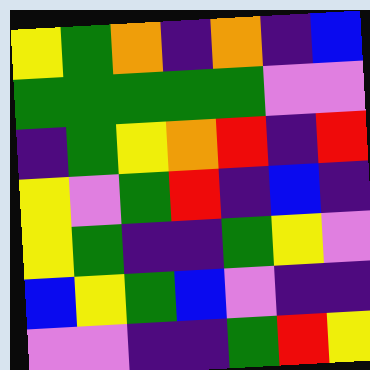[["yellow", "green", "orange", "indigo", "orange", "indigo", "blue"], ["green", "green", "green", "green", "green", "violet", "violet"], ["indigo", "green", "yellow", "orange", "red", "indigo", "red"], ["yellow", "violet", "green", "red", "indigo", "blue", "indigo"], ["yellow", "green", "indigo", "indigo", "green", "yellow", "violet"], ["blue", "yellow", "green", "blue", "violet", "indigo", "indigo"], ["violet", "violet", "indigo", "indigo", "green", "red", "yellow"]]